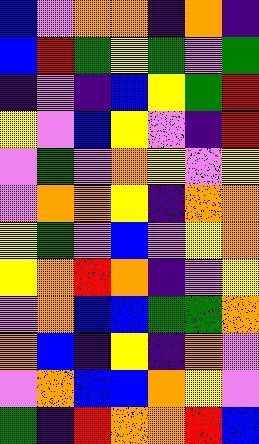[["blue", "violet", "orange", "orange", "indigo", "orange", "indigo"], ["blue", "red", "green", "yellow", "green", "violet", "green"], ["indigo", "violet", "indigo", "blue", "yellow", "green", "red"], ["yellow", "violet", "blue", "yellow", "violet", "indigo", "red"], ["violet", "green", "violet", "orange", "yellow", "violet", "yellow"], ["violet", "orange", "orange", "yellow", "indigo", "orange", "orange"], ["yellow", "green", "violet", "blue", "violet", "yellow", "orange"], ["yellow", "orange", "red", "orange", "indigo", "violet", "yellow"], ["violet", "orange", "blue", "blue", "green", "green", "orange"], ["orange", "blue", "indigo", "yellow", "indigo", "orange", "violet"], ["violet", "orange", "blue", "blue", "orange", "yellow", "violet"], ["green", "indigo", "red", "orange", "orange", "red", "blue"]]